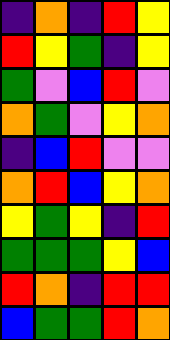[["indigo", "orange", "indigo", "red", "yellow"], ["red", "yellow", "green", "indigo", "yellow"], ["green", "violet", "blue", "red", "violet"], ["orange", "green", "violet", "yellow", "orange"], ["indigo", "blue", "red", "violet", "violet"], ["orange", "red", "blue", "yellow", "orange"], ["yellow", "green", "yellow", "indigo", "red"], ["green", "green", "green", "yellow", "blue"], ["red", "orange", "indigo", "red", "red"], ["blue", "green", "green", "red", "orange"]]